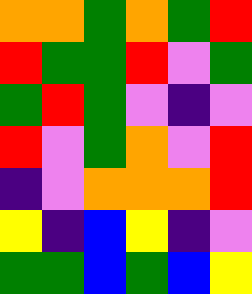[["orange", "orange", "green", "orange", "green", "red"], ["red", "green", "green", "red", "violet", "green"], ["green", "red", "green", "violet", "indigo", "violet"], ["red", "violet", "green", "orange", "violet", "red"], ["indigo", "violet", "orange", "orange", "orange", "red"], ["yellow", "indigo", "blue", "yellow", "indigo", "violet"], ["green", "green", "blue", "green", "blue", "yellow"]]